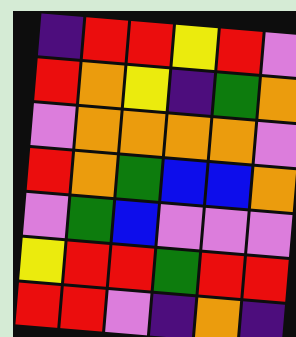[["indigo", "red", "red", "yellow", "red", "violet"], ["red", "orange", "yellow", "indigo", "green", "orange"], ["violet", "orange", "orange", "orange", "orange", "violet"], ["red", "orange", "green", "blue", "blue", "orange"], ["violet", "green", "blue", "violet", "violet", "violet"], ["yellow", "red", "red", "green", "red", "red"], ["red", "red", "violet", "indigo", "orange", "indigo"]]